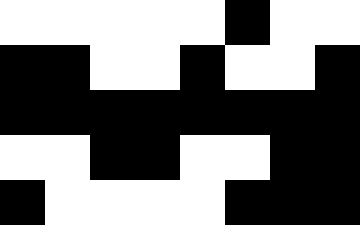[["white", "white", "white", "white", "white", "black", "white", "white"], ["black", "black", "white", "white", "black", "white", "white", "black"], ["black", "black", "black", "black", "black", "black", "black", "black"], ["white", "white", "black", "black", "white", "white", "black", "black"], ["black", "white", "white", "white", "white", "black", "black", "black"]]